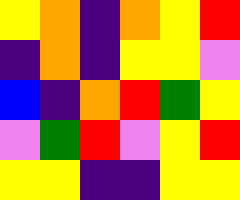[["yellow", "orange", "indigo", "orange", "yellow", "red"], ["indigo", "orange", "indigo", "yellow", "yellow", "violet"], ["blue", "indigo", "orange", "red", "green", "yellow"], ["violet", "green", "red", "violet", "yellow", "red"], ["yellow", "yellow", "indigo", "indigo", "yellow", "yellow"]]